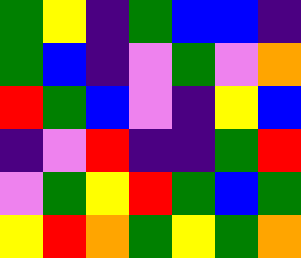[["green", "yellow", "indigo", "green", "blue", "blue", "indigo"], ["green", "blue", "indigo", "violet", "green", "violet", "orange"], ["red", "green", "blue", "violet", "indigo", "yellow", "blue"], ["indigo", "violet", "red", "indigo", "indigo", "green", "red"], ["violet", "green", "yellow", "red", "green", "blue", "green"], ["yellow", "red", "orange", "green", "yellow", "green", "orange"]]